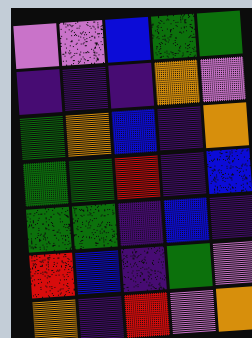[["violet", "violet", "blue", "green", "green"], ["indigo", "indigo", "indigo", "orange", "violet"], ["green", "orange", "blue", "indigo", "orange"], ["green", "green", "red", "indigo", "blue"], ["green", "green", "indigo", "blue", "indigo"], ["red", "blue", "indigo", "green", "violet"], ["orange", "indigo", "red", "violet", "orange"]]